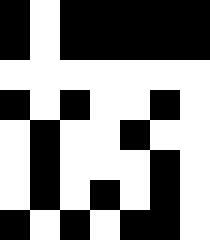[["black", "white", "black", "black", "black", "black", "black"], ["black", "white", "black", "black", "black", "black", "black"], ["white", "white", "white", "white", "white", "white", "white"], ["black", "white", "black", "white", "white", "black", "white"], ["white", "black", "white", "white", "black", "white", "white"], ["white", "black", "white", "white", "white", "black", "white"], ["white", "black", "white", "black", "white", "black", "white"], ["black", "white", "black", "white", "black", "black", "white"]]